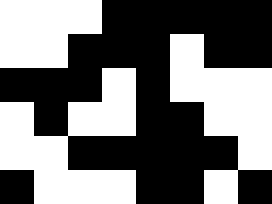[["white", "white", "white", "black", "black", "black", "black", "black"], ["white", "white", "black", "black", "black", "white", "black", "black"], ["black", "black", "black", "white", "black", "white", "white", "white"], ["white", "black", "white", "white", "black", "black", "white", "white"], ["white", "white", "black", "black", "black", "black", "black", "white"], ["black", "white", "white", "white", "black", "black", "white", "black"]]